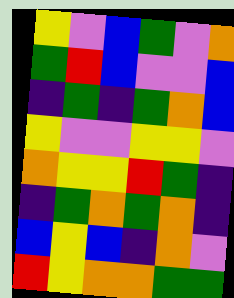[["yellow", "violet", "blue", "green", "violet", "orange"], ["green", "red", "blue", "violet", "violet", "blue"], ["indigo", "green", "indigo", "green", "orange", "blue"], ["yellow", "violet", "violet", "yellow", "yellow", "violet"], ["orange", "yellow", "yellow", "red", "green", "indigo"], ["indigo", "green", "orange", "green", "orange", "indigo"], ["blue", "yellow", "blue", "indigo", "orange", "violet"], ["red", "yellow", "orange", "orange", "green", "green"]]